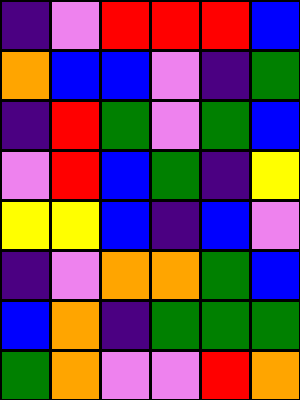[["indigo", "violet", "red", "red", "red", "blue"], ["orange", "blue", "blue", "violet", "indigo", "green"], ["indigo", "red", "green", "violet", "green", "blue"], ["violet", "red", "blue", "green", "indigo", "yellow"], ["yellow", "yellow", "blue", "indigo", "blue", "violet"], ["indigo", "violet", "orange", "orange", "green", "blue"], ["blue", "orange", "indigo", "green", "green", "green"], ["green", "orange", "violet", "violet", "red", "orange"]]